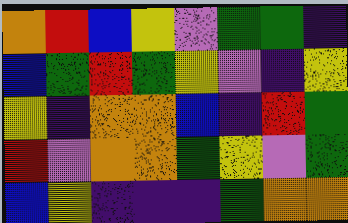[["orange", "red", "blue", "yellow", "violet", "green", "green", "indigo"], ["blue", "green", "red", "green", "yellow", "violet", "indigo", "yellow"], ["yellow", "indigo", "orange", "orange", "blue", "indigo", "red", "green"], ["red", "violet", "orange", "orange", "green", "yellow", "violet", "green"], ["blue", "yellow", "indigo", "indigo", "indigo", "green", "orange", "orange"]]